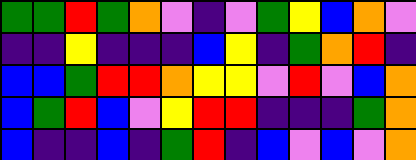[["green", "green", "red", "green", "orange", "violet", "indigo", "violet", "green", "yellow", "blue", "orange", "violet"], ["indigo", "indigo", "yellow", "indigo", "indigo", "indigo", "blue", "yellow", "indigo", "green", "orange", "red", "indigo"], ["blue", "blue", "green", "red", "red", "orange", "yellow", "yellow", "violet", "red", "violet", "blue", "orange"], ["blue", "green", "red", "blue", "violet", "yellow", "red", "red", "indigo", "indigo", "indigo", "green", "orange"], ["blue", "indigo", "indigo", "blue", "indigo", "green", "red", "indigo", "blue", "violet", "blue", "violet", "orange"]]